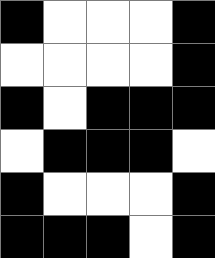[["black", "white", "white", "white", "black"], ["white", "white", "white", "white", "black"], ["black", "white", "black", "black", "black"], ["white", "black", "black", "black", "white"], ["black", "white", "white", "white", "black"], ["black", "black", "black", "white", "black"]]